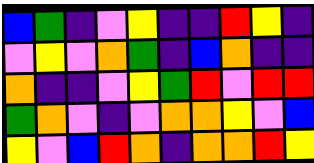[["blue", "green", "indigo", "violet", "yellow", "indigo", "indigo", "red", "yellow", "indigo"], ["violet", "yellow", "violet", "orange", "green", "indigo", "blue", "orange", "indigo", "indigo"], ["orange", "indigo", "indigo", "violet", "yellow", "green", "red", "violet", "red", "red"], ["green", "orange", "violet", "indigo", "violet", "orange", "orange", "yellow", "violet", "blue"], ["yellow", "violet", "blue", "red", "orange", "indigo", "orange", "orange", "red", "yellow"]]